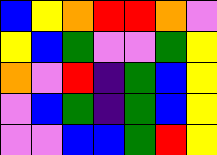[["blue", "yellow", "orange", "red", "red", "orange", "violet"], ["yellow", "blue", "green", "violet", "violet", "green", "yellow"], ["orange", "violet", "red", "indigo", "green", "blue", "yellow"], ["violet", "blue", "green", "indigo", "green", "blue", "yellow"], ["violet", "violet", "blue", "blue", "green", "red", "yellow"]]